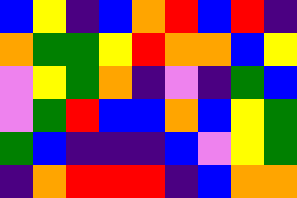[["blue", "yellow", "indigo", "blue", "orange", "red", "blue", "red", "indigo"], ["orange", "green", "green", "yellow", "red", "orange", "orange", "blue", "yellow"], ["violet", "yellow", "green", "orange", "indigo", "violet", "indigo", "green", "blue"], ["violet", "green", "red", "blue", "blue", "orange", "blue", "yellow", "green"], ["green", "blue", "indigo", "indigo", "indigo", "blue", "violet", "yellow", "green"], ["indigo", "orange", "red", "red", "red", "indigo", "blue", "orange", "orange"]]